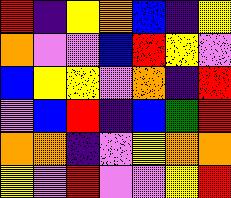[["red", "indigo", "yellow", "orange", "blue", "indigo", "yellow"], ["orange", "violet", "violet", "blue", "red", "yellow", "violet"], ["blue", "yellow", "yellow", "violet", "orange", "indigo", "red"], ["violet", "blue", "red", "indigo", "blue", "green", "red"], ["orange", "orange", "indigo", "violet", "yellow", "orange", "orange"], ["yellow", "violet", "red", "violet", "violet", "yellow", "red"]]